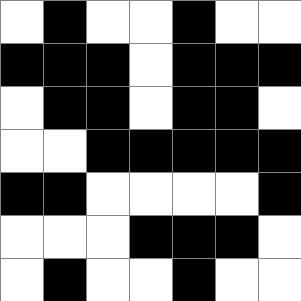[["white", "black", "white", "white", "black", "white", "white"], ["black", "black", "black", "white", "black", "black", "black"], ["white", "black", "black", "white", "black", "black", "white"], ["white", "white", "black", "black", "black", "black", "black"], ["black", "black", "white", "white", "white", "white", "black"], ["white", "white", "white", "black", "black", "black", "white"], ["white", "black", "white", "white", "black", "white", "white"]]